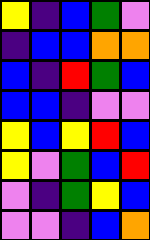[["yellow", "indigo", "blue", "green", "violet"], ["indigo", "blue", "blue", "orange", "orange"], ["blue", "indigo", "red", "green", "blue"], ["blue", "blue", "indigo", "violet", "violet"], ["yellow", "blue", "yellow", "red", "blue"], ["yellow", "violet", "green", "blue", "red"], ["violet", "indigo", "green", "yellow", "blue"], ["violet", "violet", "indigo", "blue", "orange"]]